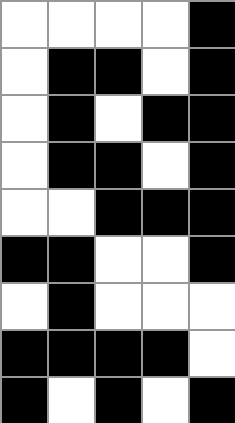[["white", "white", "white", "white", "black"], ["white", "black", "black", "white", "black"], ["white", "black", "white", "black", "black"], ["white", "black", "black", "white", "black"], ["white", "white", "black", "black", "black"], ["black", "black", "white", "white", "black"], ["white", "black", "white", "white", "white"], ["black", "black", "black", "black", "white"], ["black", "white", "black", "white", "black"]]